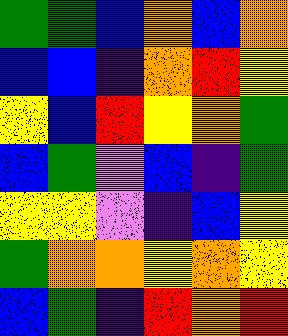[["green", "green", "blue", "orange", "blue", "orange"], ["blue", "blue", "indigo", "orange", "red", "yellow"], ["yellow", "blue", "red", "yellow", "orange", "green"], ["blue", "green", "violet", "blue", "indigo", "green"], ["yellow", "yellow", "violet", "indigo", "blue", "yellow"], ["green", "orange", "orange", "yellow", "orange", "yellow"], ["blue", "green", "indigo", "red", "orange", "red"]]